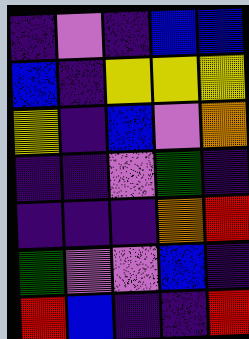[["indigo", "violet", "indigo", "blue", "blue"], ["blue", "indigo", "yellow", "yellow", "yellow"], ["yellow", "indigo", "blue", "violet", "orange"], ["indigo", "indigo", "violet", "green", "indigo"], ["indigo", "indigo", "indigo", "orange", "red"], ["green", "violet", "violet", "blue", "indigo"], ["red", "blue", "indigo", "indigo", "red"]]